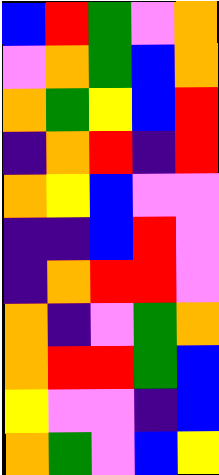[["blue", "red", "green", "violet", "orange"], ["violet", "orange", "green", "blue", "orange"], ["orange", "green", "yellow", "blue", "red"], ["indigo", "orange", "red", "indigo", "red"], ["orange", "yellow", "blue", "violet", "violet"], ["indigo", "indigo", "blue", "red", "violet"], ["indigo", "orange", "red", "red", "violet"], ["orange", "indigo", "violet", "green", "orange"], ["orange", "red", "red", "green", "blue"], ["yellow", "violet", "violet", "indigo", "blue"], ["orange", "green", "violet", "blue", "yellow"]]